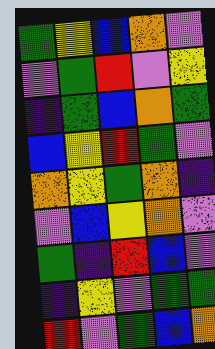[["green", "yellow", "blue", "orange", "violet"], ["violet", "green", "red", "violet", "yellow"], ["indigo", "green", "blue", "orange", "green"], ["blue", "yellow", "red", "green", "violet"], ["orange", "yellow", "green", "orange", "indigo"], ["violet", "blue", "yellow", "orange", "violet"], ["green", "indigo", "red", "blue", "violet"], ["indigo", "yellow", "violet", "green", "green"], ["red", "violet", "green", "blue", "orange"]]